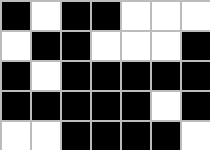[["black", "white", "black", "black", "white", "white", "white"], ["white", "black", "black", "white", "white", "white", "black"], ["black", "white", "black", "black", "black", "black", "black"], ["black", "black", "black", "black", "black", "white", "black"], ["white", "white", "black", "black", "black", "black", "white"]]